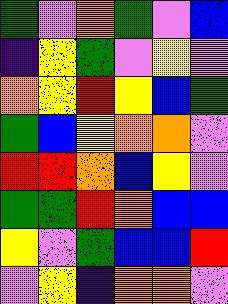[["green", "violet", "orange", "green", "violet", "blue"], ["indigo", "yellow", "green", "violet", "yellow", "violet"], ["orange", "yellow", "red", "yellow", "blue", "green"], ["green", "blue", "yellow", "orange", "orange", "violet"], ["red", "red", "orange", "blue", "yellow", "violet"], ["green", "green", "red", "orange", "blue", "blue"], ["yellow", "violet", "green", "blue", "blue", "red"], ["violet", "yellow", "indigo", "orange", "orange", "violet"]]